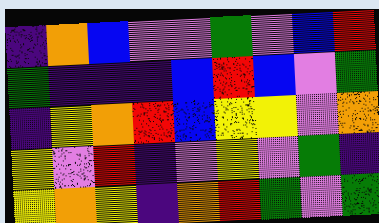[["indigo", "orange", "blue", "violet", "violet", "green", "violet", "blue", "red"], ["green", "indigo", "indigo", "indigo", "blue", "red", "blue", "violet", "green"], ["indigo", "yellow", "orange", "red", "blue", "yellow", "yellow", "violet", "orange"], ["yellow", "violet", "red", "indigo", "violet", "yellow", "violet", "green", "indigo"], ["yellow", "orange", "yellow", "indigo", "orange", "red", "green", "violet", "green"]]